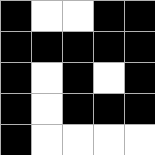[["black", "white", "white", "black", "black"], ["black", "black", "black", "black", "black"], ["black", "white", "black", "white", "black"], ["black", "white", "black", "black", "black"], ["black", "white", "white", "white", "white"]]